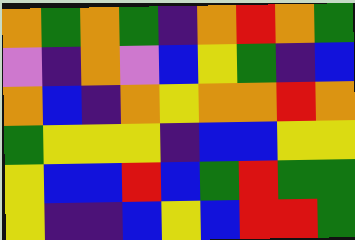[["orange", "green", "orange", "green", "indigo", "orange", "red", "orange", "green"], ["violet", "indigo", "orange", "violet", "blue", "yellow", "green", "indigo", "blue"], ["orange", "blue", "indigo", "orange", "yellow", "orange", "orange", "red", "orange"], ["green", "yellow", "yellow", "yellow", "indigo", "blue", "blue", "yellow", "yellow"], ["yellow", "blue", "blue", "red", "blue", "green", "red", "green", "green"], ["yellow", "indigo", "indigo", "blue", "yellow", "blue", "red", "red", "green"]]